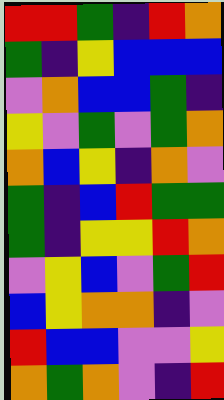[["red", "red", "green", "indigo", "red", "orange"], ["green", "indigo", "yellow", "blue", "blue", "blue"], ["violet", "orange", "blue", "blue", "green", "indigo"], ["yellow", "violet", "green", "violet", "green", "orange"], ["orange", "blue", "yellow", "indigo", "orange", "violet"], ["green", "indigo", "blue", "red", "green", "green"], ["green", "indigo", "yellow", "yellow", "red", "orange"], ["violet", "yellow", "blue", "violet", "green", "red"], ["blue", "yellow", "orange", "orange", "indigo", "violet"], ["red", "blue", "blue", "violet", "violet", "yellow"], ["orange", "green", "orange", "violet", "indigo", "red"]]